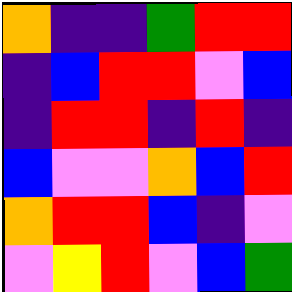[["orange", "indigo", "indigo", "green", "red", "red"], ["indigo", "blue", "red", "red", "violet", "blue"], ["indigo", "red", "red", "indigo", "red", "indigo"], ["blue", "violet", "violet", "orange", "blue", "red"], ["orange", "red", "red", "blue", "indigo", "violet"], ["violet", "yellow", "red", "violet", "blue", "green"]]